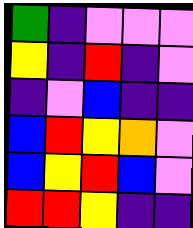[["green", "indigo", "violet", "violet", "violet"], ["yellow", "indigo", "red", "indigo", "violet"], ["indigo", "violet", "blue", "indigo", "indigo"], ["blue", "red", "yellow", "orange", "violet"], ["blue", "yellow", "red", "blue", "violet"], ["red", "red", "yellow", "indigo", "indigo"]]